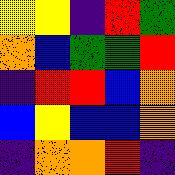[["yellow", "yellow", "indigo", "red", "green"], ["orange", "blue", "green", "green", "red"], ["indigo", "red", "red", "blue", "orange"], ["blue", "yellow", "blue", "blue", "orange"], ["indigo", "orange", "orange", "red", "indigo"]]